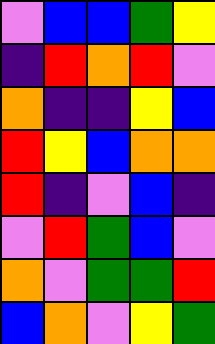[["violet", "blue", "blue", "green", "yellow"], ["indigo", "red", "orange", "red", "violet"], ["orange", "indigo", "indigo", "yellow", "blue"], ["red", "yellow", "blue", "orange", "orange"], ["red", "indigo", "violet", "blue", "indigo"], ["violet", "red", "green", "blue", "violet"], ["orange", "violet", "green", "green", "red"], ["blue", "orange", "violet", "yellow", "green"]]